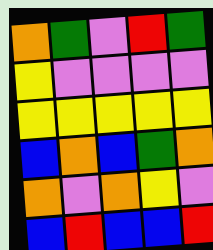[["orange", "green", "violet", "red", "green"], ["yellow", "violet", "violet", "violet", "violet"], ["yellow", "yellow", "yellow", "yellow", "yellow"], ["blue", "orange", "blue", "green", "orange"], ["orange", "violet", "orange", "yellow", "violet"], ["blue", "red", "blue", "blue", "red"]]